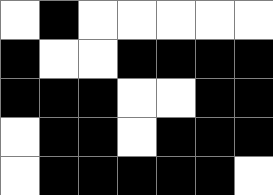[["white", "black", "white", "white", "white", "white", "white"], ["black", "white", "white", "black", "black", "black", "black"], ["black", "black", "black", "white", "white", "black", "black"], ["white", "black", "black", "white", "black", "black", "black"], ["white", "black", "black", "black", "black", "black", "white"]]